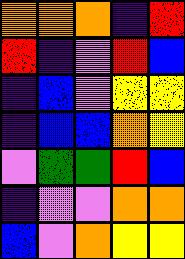[["orange", "orange", "orange", "indigo", "red"], ["red", "indigo", "violet", "red", "blue"], ["indigo", "blue", "violet", "yellow", "yellow"], ["indigo", "blue", "blue", "orange", "yellow"], ["violet", "green", "green", "red", "blue"], ["indigo", "violet", "violet", "orange", "orange"], ["blue", "violet", "orange", "yellow", "yellow"]]